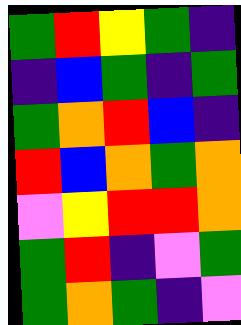[["green", "red", "yellow", "green", "indigo"], ["indigo", "blue", "green", "indigo", "green"], ["green", "orange", "red", "blue", "indigo"], ["red", "blue", "orange", "green", "orange"], ["violet", "yellow", "red", "red", "orange"], ["green", "red", "indigo", "violet", "green"], ["green", "orange", "green", "indigo", "violet"]]